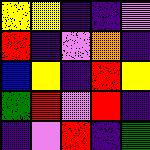[["yellow", "yellow", "indigo", "indigo", "violet"], ["red", "indigo", "violet", "orange", "indigo"], ["blue", "yellow", "indigo", "red", "yellow"], ["green", "red", "violet", "red", "indigo"], ["indigo", "violet", "red", "indigo", "green"]]